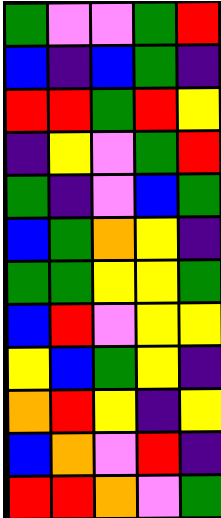[["green", "violet", "violet", "green", "red"], ["blue", "indigo", "blue", "green", "indigo"], ["red", "red", "green", "red", "yellow"], ["indigo", "yellow", "violet", "green", "red"], ["green", "indigo", "violet", "blue", "green"], ["blue", "green", "orange", "yellow", "indigo"], ["green", "green", "yellow", "yellow", "green"], ["blue", "red", "violet", "yellow", "yellow"], ["yellow", "blue", "green", "yellow", "indigo"], ["orange", "red", "yellow", "indigo", "yellow"], ["blue", "orange", "violet", "red", "indigo"], ["red", "red", "orange", "violet", "green"]]